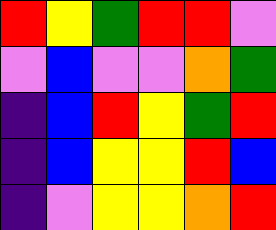[["red", "yellow", "green", "red", "red", "violet"], ["violet", "blue", "violet", "violet", "orange", "green"], ["indigo", "blue", "red", "yellow", "green", "red"], ["indigo", "blue", "yellow", "yellow", "red", "blue"], ["indigo", "violet", "yellow", "yellow", "orange", "red"]]